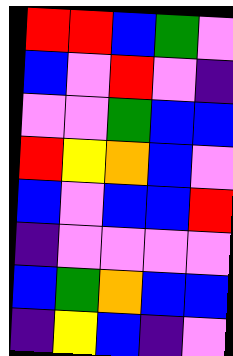[["red", "red", "blue", "green", "violet"], ["blue", "violet", "red", "violet", "indigo"], ["violet", "violet", "green", "blue", "blue"], ["red", "yellow", "orange", "blue", "violet"], ["blue", "violet", "blue", "blue", "red"], ["indigo", "violet", "violet", "violet", "violet"], ["blue", "green", "orange", "blue", "blue"], ["indigo", "yellow", "blue", "indigo", "violet"]]